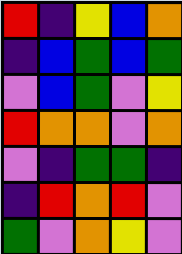[["red", "indigo", "yellow", "blue", "orange"], ["indigo", "blue", "green", "blue", "green"], ["violet", "blue", "green", "violet", "yellow"], ["red", "orange", "orange", "violet", "orange"], ["violet", "indigo", "green", "green", "indigo"], ["indigo", "red", "orange", "red", "violet"], ["green", "violet", "orange", "yellow", "violet"]]